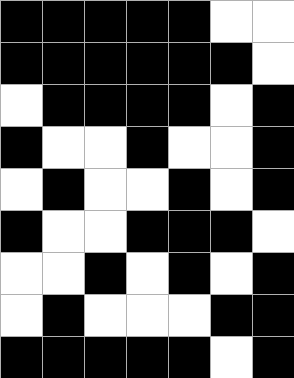[["black", "black", "black", "black", "black", "white", "white"], ["black", "black", "black", "black", "black", "black", "white"], ["white", "black", "black", "black", "black", "white", "black"], ["black", "white", "white", "black", "white", "white", "black"], ["white", "black", "white", "white", "black", "white", "black"], ["black", "white", "white", "black", "black", "black", "white"], ["white", "white", "black", "white", "black", "white", "black"], ["white", "black", "white", "white", "white", "black", "black"], ["black", "black", "black", "black", "black", "white", "black"]]